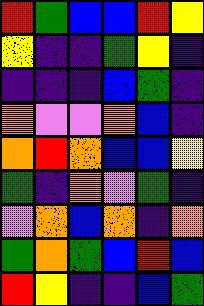[["red", "green", "blue", "blue", "red", "yellow"], ["yellow", "indigo", "indigo", "green", "yellow", "indigo"], ["indigo", "indigo", "indigo", "blue", "green", "indigo"], ["orange", "violet", "violet", "orange", "blue", "indigo"], ["orange", "red", "orange", "blue", "blue", "yellow"], ["green", "indigo", "orange", "violet", "green", "indigo"], ["violet", "orange", "blue", "orange", "indigo", "orange"], ["green", "orange", "green", "blue", "red", "blue"], ["red", "yellow", "indigo", "indigo", "blue", "green"]]